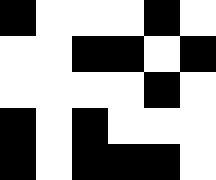[["black", "white", "white", "white", "black", "white"], ["white", "white", "black", "black", "white", "black"], ["white", "white", "white", "white", "black", "white"], ["black", "white", "black", "white", "white", "white"], ["black", "white", "black", "black", "black", "white"]]